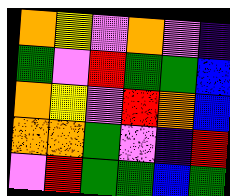[["orange", "yellow", "violet", "orange", "violet", "indigo"], ["green", "violet", "red", "green", "green", "blue"], ["orange", "yellow", "violet", "red", "orange", "blue"], ["orange", "orange", "green", "violet", "indigo", "red"], ["violet", "red", "green", "green", "blue", "green"]]